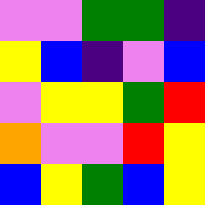[["violet", "violet", "green", "green", "indigo"], ["yellow", "blue", "indigo", "violet", "blue"], ["violet", "yellow", "yellow", "green", "red"], ["orange", "violet", "violet", "red", "yellow"], ["blue", "yellow", "green", "blue", "yellow"]]